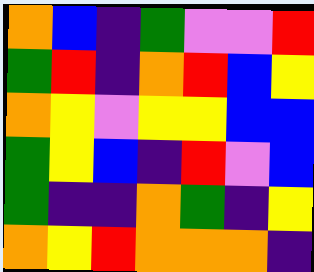[["orange", "blue", "indigo", "green", "violet", "violet", "red"], ["green", "red", "indigo", "orange", "red", "blue", "yellow"], ["orange", "yellow", "violet", "yellow", "yellow", "blue", "blue"], ["green", "yellow", "blue", "indigo", "red", "violet", "blue"], ["green", "indigo", "indigo", "orange", "green", "indigo", "yellow"], ["orange", "yellow", "red", "orange", "orange", "orange", "indigo"]]